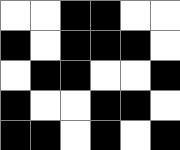[["white", "white", "black", "black", "white", "white"], ["black", "white", "black", "black", "black", "white"], ["white", "black", "black", "white", "white", "black"], ["black", "white", "white", "black", "black", "white"], ["black", "black", "white", "black", "white", "black"]]